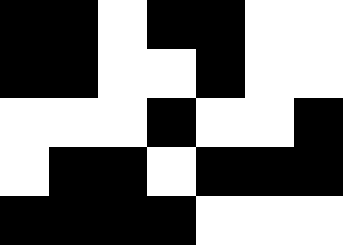[["black", "black", "white", "black", "black", "white", "white"], ["black", "black", "white", "white", "black", "white", "white"], ["white", "white", "white", "black", "white", "white", "black"], ["white", "black", "black", "white", "black", "black", "black"], ["black", "black", "black", "black", "white", "white", "white"]]